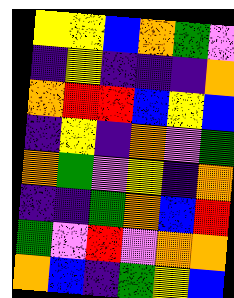[["yellow", "yellow", "blue", "orange", "green", "violet"], ["indigo", "yellow", "indigo", "indigo", "indigo", "orange"], ["orange", "red", "red", "blue", "yellow", "blue"], ["indigo", "yellow", "indigo", "orange", "violet", "green"], ["orange", "green", "violet", "yellow", "indigo", "orange"], ["indigo", "indigo", "green", "orange", "blue", "red"], ["green", "violet", "red", "violet", "orange", "orange"], ["orange", "blue", "indigo", "green", "yellow", "blue"]]